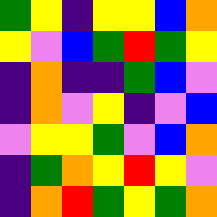[["green", "yellow", "indigo", "yellow", "yellow", "blue", "orange"], ["yellow", "violet", "blue", "green", "red", "green", "yellow"], ["indigo", "orange", "indigo", "indigo", "green", "blue", "violet"], ["indigo", "orange", "violet", "yellow", "indigo", "violet", "blue"], ["violet", "yellow", "yellow", "green", "violet", "blue", "orange"], ["indigo", "green", "orange", "yellow", "red", "yellow", "violet"], ["indigo", "orange", "red", "green", "yellow", "green", "orange"]]